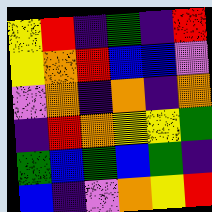[["yellow", "red", "indigo", "green", "indigo", "red"], ["yellow", "orange", "red", "blue", "blue", "violet"], ["violet", "orange", "indigo", "orange", "indigo", "orange"], ["indigo", "red", "orange", "yellow", "yellow", "green"], ["green", "blue", "green", "blue", "green", "indigo"], ["blue", "indigo", "violet", "orange", "yellow", "red"]]